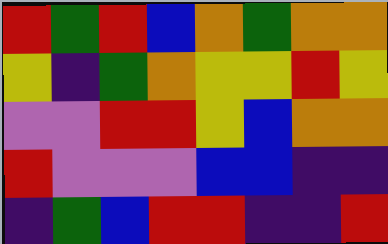[["red", "green", "red", "blue", "orange", "green", "orange", "orange"], ["yellow", "indigo", "green", "orange", "yellow", "yellow", "red", "yellow"], ["violet", "violet", "red", "red", "yellow", "blue", "orange", "orange"], ["red", "violet", "violet", "violet", "blue", "blue", "indigo", "indigo"], ["indigo", "green", "blue", "red", "red", "indigo", "indigo", "red"]]